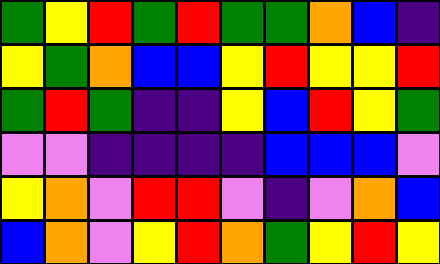[["green", "yellow", "red", "green", "red", "green", "green", "orange", "blue", "indigo"], ["yellow", "green", "orange", "blue", "blue", "yellow", "red", "yellow", "yellow", "red"], ["green", "red", "green", "indigo", "indigo", "yellow", "blue", "red", "yellow", "green"], ["violet", "violet", "indigo", "indigo", "indigo", "indigo", "blue", "blue", "blue", "violet"], ["yellow", "orange", "violet", "red", "red", "violet", "indigo", "violet", "orange", "blue"], ["blue", "orange", "violet", "yellow", "red", "orange", "green", "yellow", "red", "yellow"]]